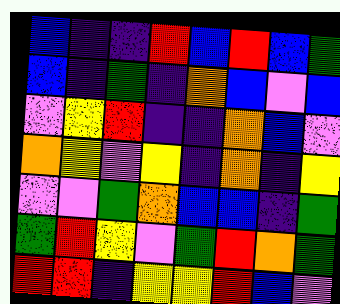[["blue", "indigo", "indigo", "red", "blue", "red", "blue", "green"], ["blue", "indigo", "green", "indigo", "orange", "blue", "violet", "blue"], ["violet", "yellow", "red", "indigo", "indigo", "orange", "blue", "violet"], ["orange", "yellow", "violet", "yellow", "indigo", "orange", "indigo", "yellow"], ["violet", "violet", "green", "orange", "blue", "blue", "indigo", "green"], ["green", "red", "yellow", "violet", "green", "red", "orange", "green"], ["red", "red", "indigo", "yellow", "yellow", "red", "blue", "violet"]]